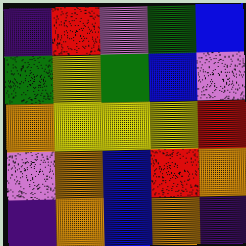[["indigo", "red", "violet", "green", "blue"], ["green", "yellow", "green", "blue", "violet"], ["orange", "yellow", "yellow", "yellow", "red"], ["violet", "orange", "blue", "red", "orange"], ["indigo", "orange", "blue", "orange", "indigo"]]